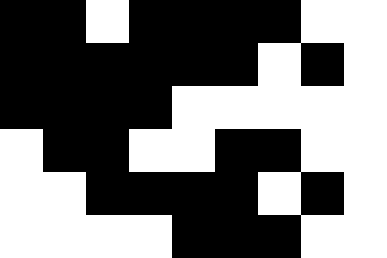[["black", "black", "white", "black", "black", "black", "black", "white", "white"], ["black", "black", "black", "black", "black", "black", "white", "black", "white"], ["black", "black", "black", "black", "white", "white", "white", "white", "white"], ["white", "black", "black", "white", "white", "black", "black", "white", "white"], ["white", "white", "black", "black", "black", "black", "white", "black", "white"], ["white", "white", "white", "white", "black", "black", "black", "white", "white"]]